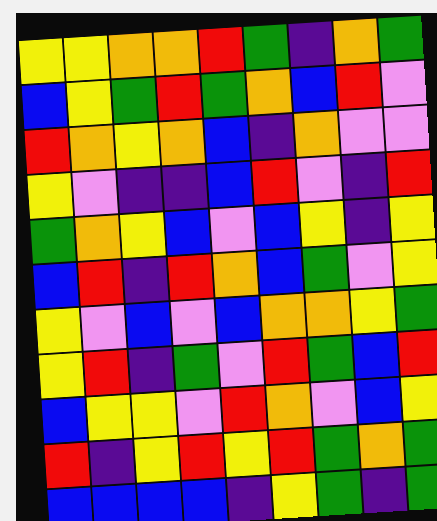[["yellow", "yellow", "orange", "orange", "red", "green", "indigo", "orange", "green"], ["blue", "yellow", "green", "red", "green", "orange", "blue", "red", "violet"], ["red", "orange", "yellow", "orange", "blue", "indigo", "orange", "violet", "violet"], ["yellow", "violet", "indigo", "indigo", "blue", "red", "violet", "indigo", "red"], ["green", "orange", "yellow", "blue", "violet", "blue", "yellow", "indigo", "yellow"], ["blue", "red", "indigo", "red", "orange", "blue", "green", "violet", "yellow"], ["yellow", "violet", "blue", "violet", "blue", "orange", "orange", "yellow", "green"], ["yellow", "red", "indigo", "green", "violet", "red", "green", "blue", "red"], ["blue", "yellow", "yellow", "violet", "red", "orange", "violet", "blue", "yellow"], ["red", "indigo", "yellow", "red", "yellow", "red", "green", "orange", "green"], ["blue", "blue", "blue", "blue", "indigo", "yellow", "green", "indigo", "green"]]